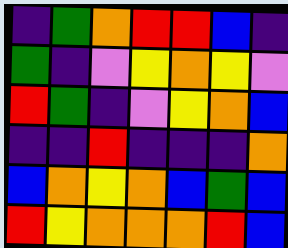[["indigo", "green", "orange", "red", "red", "blue", "indigo"], ["green", "indigo", "violet", "yellow", "orange", "yellow", "violet"], ["red", "green", "indigo", "violet", "yellow", "orange", "blue"], ["indigo", "indigo", "red", "indigo", "indigo", "indigo", "orange"], ["blue", "orange", "yellow", "orange", "blue", "green", "blue"], ["red", "yellow", "orange", "orange", "orange", "red", "blue"]]